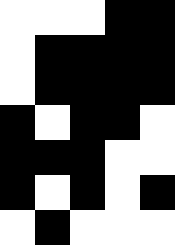[["white", "white", "white", "black", "black"], ["white", "black", "black", "black", "black"], ["white", "black", "black", "black", "black"], ["black", "white", "black", "black", "white"], ["black", "black", "black", "white", "white"], ["black", "white", "black", "white", "black"], ["white", "black", "white", "white", "white"]]